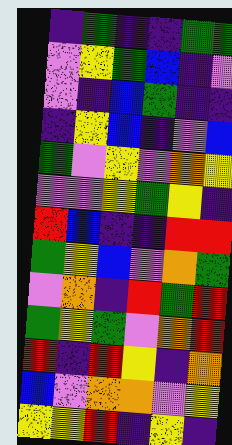[["indigo", "green", "indigo", "indigo", "green", "green"], ["violet", "yellow", "green", "blue", "indigo", "violet"], ["violet", "indigo", "blue", "green", "indigo", "indigo"], ["indigo", "yellow", "blue", "indigo", "violet", "blue"], ["green", "violet", "yellow", "violet", "orange", "yellow"], ["violet", "violet", "yellow", "green", "yellow", "indigo"], ["red", "blue", "indigo", "indigo", "red", "red"], ["green", "yellow", "blue", "violet", "orange", "green"], ["violet", "orange", "indigo", "red", "green", "red"], ["green", "yellow", "green", "violet", "orange", "red"], ["red", "indigo", "red", "yellow", "indigo", "orange"], ["blue", "violet", "orange", "orange", "violet", "yellow"], ["yellow", "yellow", "red", "indigo", "yellow", "indigo"]]